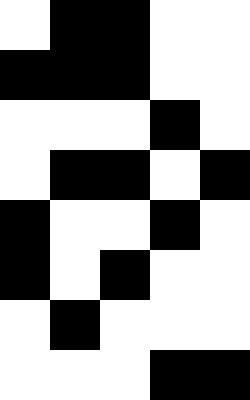[["white", "black", "black", "white", "white"], ["black", "black", "black", "white", "white"], ["white", "white", "white", "black", "white"], ["white", "black", "black", "white", "black"], ["black", "white", "white", "black", "white"], ["black", "white", "black", "white", "white"], ["white", "black", "white", "white", "white"], ["white", "white", "white", "black", "black"]]